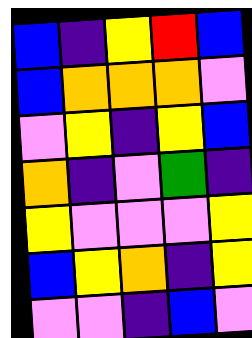[["blue", "indigo", "yellow", "red", "blue"], ["blue", "orange", "orange", "orange", "violet"], ["violet", "yellow", "indigo", "yellow", "blue"], ["orange", "indigo", "violet", "green", "indigo"], ["yellow", "violet", "violet", "violet", "yellow"], ["blue", "yellow", "orange", "indigo", "yellow"], ["violet", "violet", "indigo", "blue", "violet"]]